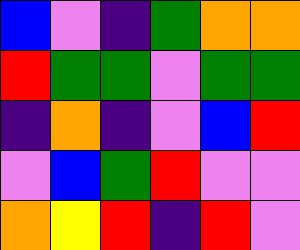[["blue", "violet", "indigo", "green", "orange", "orange"], ["red", "green", "green", "violet", "green", "green"], ["indigo", "orange", "indigo", "violet", "blue", "red"], ["violet", "blue", "green", "red", "violet", "violet"], ["orange", "yellow", "red", "indigo", "red", "violet"]]